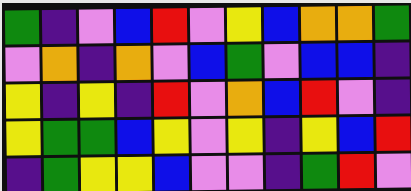[["green", "indigo", "violet", "blue", "red", "violet", "yellow", "blue", "orange", "orange", "green"], ["violet", "orange", "indigo", "orange", "violet", "blue", "green", "violet", "blue", "blue", "indigo"], ["yellow", "indigo", "yellow", "indigo", "red", "violet", "orange", "blue", "red", "violet", "indigo"], ["yellow", "green", "green", "blue", "yellow", "violet", "yellow", "indigo", "yellow", "blue", "red"], ["indigo", "green", "yellow", "yellow", "blue", "violet", "violet", "indigo", "green", "red", "violet"]]